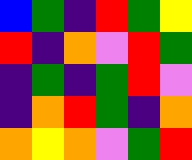[["blue", "green", "indigo", "red", "green", "yellow"], ["red", "indigo", "orange", "violet", "red", "green"], ["indigo", "green", "indigo", "green", "red", "violet"], ["indigo", "orange", "red", "green", "indigo", "orange"], ["orange", "yellow", "orange", "violet", "green", "red"]]